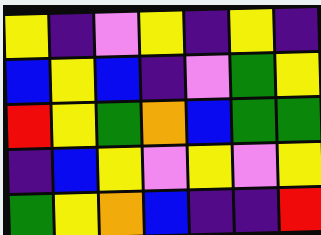[["yellow", "indigo", "violet", "yellow", "indigo", "yellow", "indigo"], ["blue", "yellow", "blue", "indigo", "violet", "green", "yellow"], ["red", "yellow", "green", "orange", "blue", "green", "green"], ["indigo", "blue", "yellow", "violet", "yellow", "violet", "yellow"], ["green", "yellow", "orange", "blue", "indigo", "indigo", "red"]]